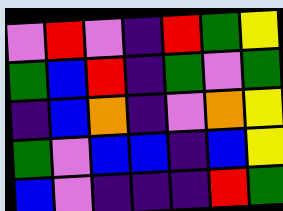[["violet", "red", "violet", "indigo", "red", "green", "yellow"], ["green", "blue", "red", "indigo", "green", "violet", "green"], ["indigo", "blue", "orange", "indigo", "violet", "orange", "yellow"], ["green", "violet", "blue", "blue", "indigo", "blue", "yellow"], ["blue", "violet", "indigo", "indigo", "indigo", "red", "green"]]